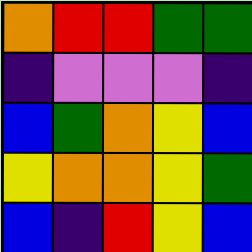[["orange", "red", "red", "green", "green"], ["indigo", "violet", "violet", "violet", "indigo"], ["blue", "green", "orange", "yellow", "blue"], ["yellow", "orange", "orange", "yellow", "green"], ["blue", "indigo", "red", "yellow", "blue"]]